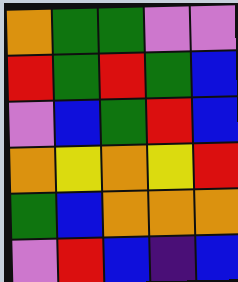[["orange", "green", "green", "violet", "violet"], ["red", "green", "red", "green", "blue"], ["violet", "blue", "green", "red", "blue"], ["orange", "yellow", "orange", "yellow", "red"], ["green", "blue", "orange", "orange", "orange"], ["violet", "red", "blue", "indigo", "blue"]]